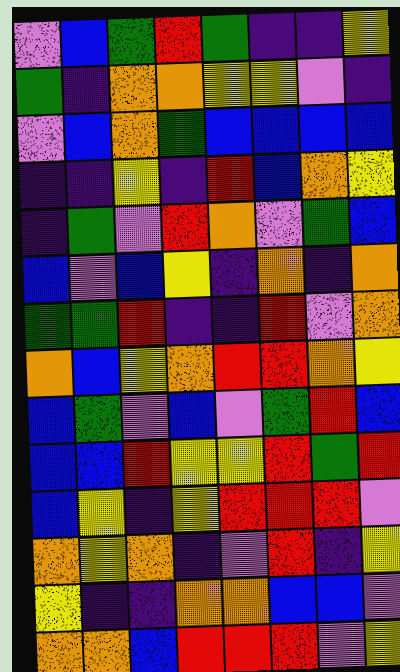[["violet", "blue", "green", "red", "green", "indigo", "indigo", "yellow"], ["green", "indigo", "orange", "orange", "yellow", "yellow", "violet", "indigo"], ["violet", "blue", "orange", "green", "blue", "blue", "blue", "blue"], ["indigo", "indigo", "yellow", "indigo", "red", "blue", "orange", "yellow"], ["indigo", "green", "violet", "red", "orange", "violet", "green", "blue"], ["blue", "violet", "blue", "yellow", "indigo", "orange", "indigo", "orange"], ["green", "green", "red", "indigo", "indigo", "red", "violet", "orange"], ["orange", "blue", "yellow", "orange", "red", "red", "orange", "yellow"], ["blue", "green", "violet", "blue", "violet", "green", "red", "blue"], ["blue", "blue", "red", "yellow", "yellow", "red", "green", "red"], ["blue", "yellow", "indigo", "yellow", "red", "red", "red", "violet"], ["orange", "yellow", "orange", "indigo", "violet", "red", "indigo", "yellow"], ["yellow", "indigo", "indigo", "orange", "orange", "blue", "blue", "violet"], ["orange", "orange", "blue", "red", "red", "red", "violet", "yellow"]]